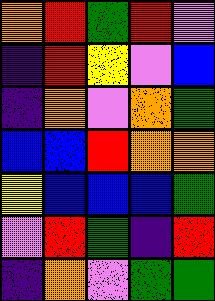[["orange", "red", "green", "red", "violet"], ["indigo", "red", "yellow", "violet", "blue"], ["indigo", "orange", "violet", "orange", "green"], ["blue", "blue", "red", "orange", "orange"], ["yellow", "blue", "blue", "blue", "green"], ["violet", "red", "green", "indigo", "red"], ["indigo", "orange", "violet", "green", "green"]]